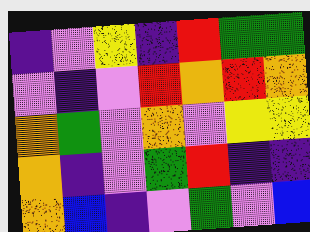[["indigo", "violet", "yellow", "indigo", "red", "green", "green"], ["violet", "indigo", "violet", "red", "orange", "red", "orange"], ["orange", "green", "violet", "orange", "violet", "yellow", "yellow"], ["orange", "indigo", "violet", "green", "red", "indigo", "indigo"], ["orange", "blue", "indigo", "violet", "green", "violet", "blue"]]